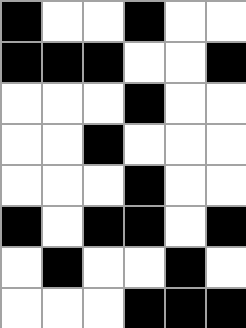[["black", "white", "white", "black", "white", "white"], ["black", "black", "black", "white", "white", "black"], ["white", "white", "white", "black", "white", "white"], ["white", "white", "black", "white", "white", "white"], ["white", "white", "white", "black", "white", "white"], ["black", "white", "black", "black", "white", "black"], ["white", "black", "white", "white", "black", "white"], ["white", "white", "white", "black", "black", "black"]]